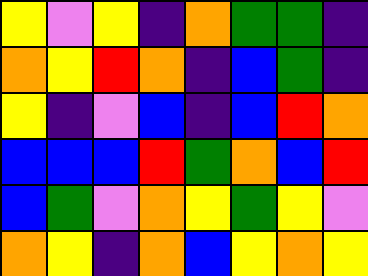[["yellow", "violet", "yellow", "indigo", "orange", "green", "green", "indigo"], ["orange", "yellow", "red", "orange", "indigo", "blue", "green", "indigo"], ["yellow", "indigo", "violet", "blue", "indigo", "blue", "red", "orange"], ["blue", "blue", "blue", "red", "green", "orange", "blue", "red"], ["blue", "green", "violet", "orange", "yellow", "green", "yellow", "violet"], ["orange", "yellow", "indigo", "orange", "blue", "yellow", "orange", "yellow"]]